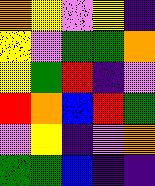[["orange", "yellow", "violet", "yellow", "indigo"], ["yellow", "violet", "green", "green", "orange"], ["yellow", "green", "red", "indigo", "violet"], ["red", "orange", "blue", "red", "green"], ["violet", "yellow", "indigo", "violet", "orange"], ["green", "green", "blue", "indigo", "indigo"]]